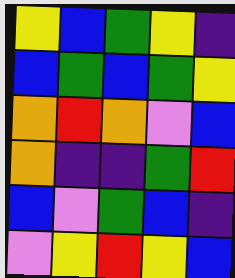[["yellow", "blue", "green", "yellow", "indigo"], ["blue", "green", "blue", "green", "yellow"], ["orange", "red", "orange", "violet", "blue"], ["orange", "indigo", "indigo", "green", "red"], ["blue", "violet", "green", "blue", "indigo"], ["violet", "yellow", "red", "yellow", "blue"]]